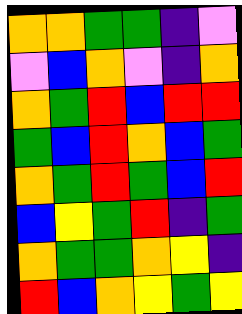[["orange", "orange", "green", "green", "indigo", "violet"], ["violet", "blue", "orange", "violet", "indigo", "orange"], ["orange", "green", "red", "blue", "red", "red"], ["green", "blue", "red", "orange", "blue", "green"], ["orange", "green", "red", "green", "blue", "red"], ["blue", "yellow", "green", "red", "indigo", "green"], ["orange", "green", "green", "orange", "yellow", "indigo"], ["red", "blue", "orange", "yellow", "green", "yellow"]]